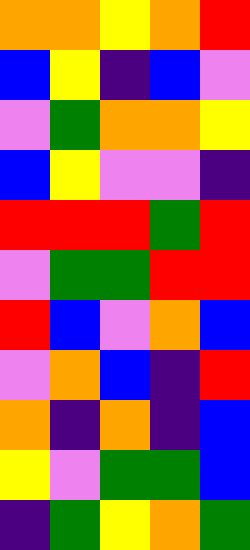[["orange", "orange", "yellow", "orange", "red"], ["blue", "yellow", "indigo", "blue", "violet"], ["violet", "green", "orange", "orange", "yellow"], ["blue", "yellow", "violet", "violet", "indigo"], ["red", "red", "red", "green", "red"], ["violet", "green", "green", "red", "red"], ["red", "blue", "violet", "orange", "blue"], ["violet", "orange", "blue", "indigo", "red"], ["orange", "indigo", "orange", "indigo", "blue"], ["yellow", "violet", "green", "green", "blue"], ["indigo", "green", "yellow", "orange", "green"]]